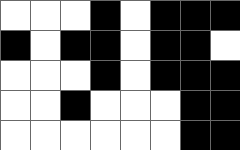[["white", "white", "white", "black", "white", "black", "black", "black"], ["black", "white", "black", "black", "white", "black", "black", "white"], ["white", "white", "white", "black", "white", "black", "black", "black"], ["white", "white", "black", "white", "white", "white", "black", "black"], ["white", "white", "white", "white", "white", "white", "black", "black"]]